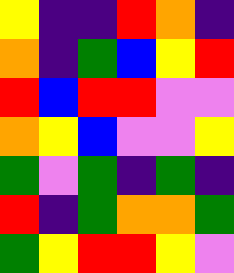[["yellow", "indigo", "indigo", "red", "orange", "indigo"], ["orange", "indigo", "green", "blue", "yellow", "red"], ["red", "blue", "red", "red", "violet", "violet"], ["orange", "yellow", "blue", "violet", "violet", "yellow"], ["green", "violet", "green", "indigo", "green", "indigo"], ["red", "indigo", "green", "orange", "orange", "green"], ["green", "yellow", "red", "red", "yellow", "violet"]]